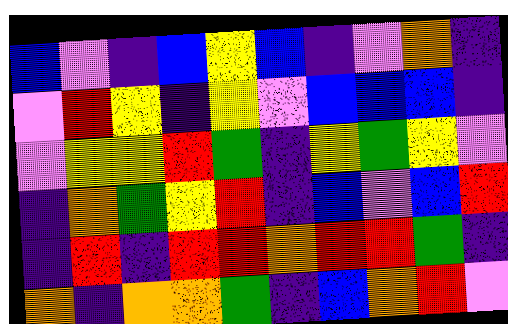[["blue", "violet", "indigo", "blue", "yellow", "blue", "indigo", "violet", "orange", "indigo"], ["violet", "red", "yellow", "indigo", "yellow", "violet", "blue", "blue", "blue", "indigo"], ["violet", "yellow", "yellow", "red", "green", "indigo", "yellow", "green", "yellow", "violet"], ["indigo", "orange", "green", "yellow", "red", "indigo", "blue", "violet", "blue", "red"], ["indigo", "red", "indigo", "red", "red", "orange", "red", "red", "green", "indigo"], ["orange", "indigo", "orange", "orange", "green", "indigo", "blue", "orange", "red", "violet"]]